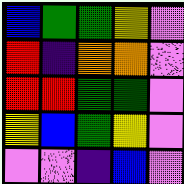[["blue", "green", "green", "yellow", "violet"], ["red", "indigo", "orange", "orange", "violet"], ["red", "red", "green", "green", "violet"], ["yellow", "blue", "green", "yellow", "violet"], ["violet", "violet", "indigo", "blue", "violet"]]